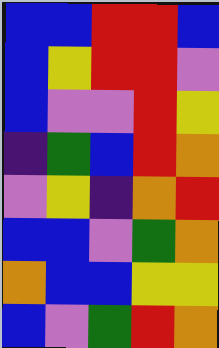[["blue", "blue", "red", "red", "blue"], ["blue", "yellow", "red", "red", "violet"], ["blue", "violet", "violet", "red", "yellow"], ["indigo", "green", "blue", "red", "orange"], ["violet", "yellow", "indigo", "orange", "red"], ["blue", "blue", "violet", "green", "orange"], ["orange", "blue", "blue", "yellow", "yellow"], ["blue", "violet", "green", "red", "orange"]]